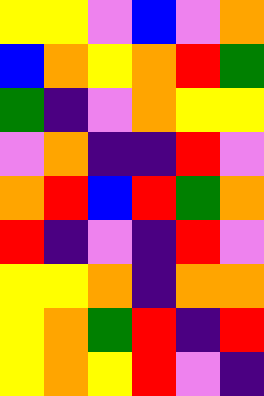[["yellow", "yellow", "violet", "blue", "violet", "orange"], ["blue", "orange", "yellow", "orange", "red", "green"], ["green", "indigo", "violet", "orange", "yellow", "yellow"], ["violet", "orange", "indigo", "indigo", "red", "violet"], ["orange", "red", "blue", "red", "green", "orange"], ["red", "indigo", "violet", "indigo", "red", "violet"], ["yellow", "yellow", "orange", "indigo", "orange", "orange"], ["yellow", "orange", "green", "red", "indigo", "red"], ["yellow", "orange", "yellow", "red", "violet", "indigo"]]